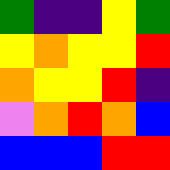[["green", "indigo", "indigo", "yellow", "green"], ["yellow", "orange", "yellow", "yellow", "red"], ["orange", "yellow", "yellow", "red", "indigo"], ["violet", "orange", "red", "orange", "blue"], ["blue", "blue", "blue", "red", "red"]]